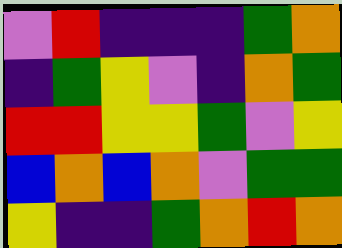[["violet", "red", "indigo", "indigo", "indigo", "green", "orange"], ["indigo", "green", "yellow", "violet", "indigo", "orange", "green"], ["red", "red", "yellow", "yellow", "green", "violet", "yellow"], ["blue", "orange", "blue", "orange", "violet", "green", "green"], ["yellow", "indigo", "indigo", "green", "orange", "red", "orange"]]